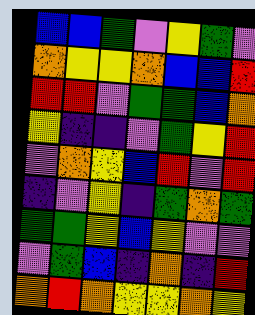[["blue", "blue", "green", "violet", "yellow", "green", "violet"], ["orange", "yellow", "yellow", "orange", "blue", "blue", "red"], ["red", "red", "violet", "green", "green", "blue", "orange"], ["yellow", "indigo", "indigo", "violet", "green", "yellow", "red"], ["violet", "orange", "yellow", "blue", "red", "violet", "red"], ["indigo", "violet", "yellow", "indigo", "green", "orange", "green"], ["green", "green", "yellow", "blue", "yellow", "violet", "violet"], ["violet", "green", "blue", "indigo", "orange", "indigo", "red"], ["orange", "red", "orange", "yellow", "yellow", "orange", "yellow"]]